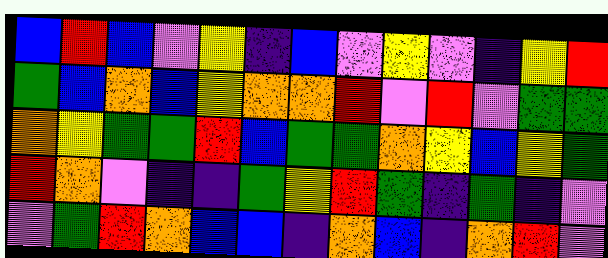[["blue", "red", "blue", "violet", "yellow", "indigo", "blue", "violet", "yellow", "violet", "indigo", "yellow", "red"], ["green", "blue", "orange", "blue", "yellow", "orange", "orange", "red", "violet", "red", "violet", "green", "green"], ["orange", "yellow", "green", "green", "red", "blue", "green", "green", "orange", "yellow", "blue", "yellow", "green"], ["red", "orange", "violet", "indigo", "indigo", "green", "yellow", "red", "green", "indigo", "green", "indigo", "violet"], ["violet", "green", "red", "orange", "blue", "blue", "indigo", "orange", "blue", "indigo", "orange", "red", "violet"]]